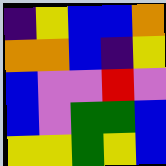[["indigo", "yellow", "blue", "blue", "orange"], ["orange", "orange", "blue", "indigo", "yellow"], ["blue", "violet", "violet", "red", "violet"], ["blue", "violet", "green", "green", "blue"], ["yellow", "yellow", "green", "yellow", "blue"]]